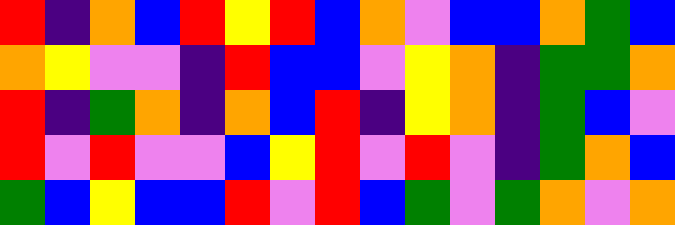[["red", "indigo", "orange", "blue", "red", "yellow", "red", "blue", "orange", "violet", "blue", "blue", "orange", "green", "blue"], ["orange", "yellow", "violet", "violet", "indigo", "red", "blue", "blue", "violet", "yellow", "orange", "indigo", "green", "green", "orange"], ["red", "indigo", "green", "orange", "indigo", "orange", "blue", "red", "indigo", "yellow", "orange", "indigo", "green", "blue", "violet"], ["red", "violet", "red", "violet", "violet", "blue", "yellow", "red", "violet", "red", "violet", "indigo", "green", "orange", "blue"], ["green", "blue", "yellow", "blue", "blue", "red", "violet", "red", "blue", "green", "violet", "green", "orange", "violet", "orange"]]